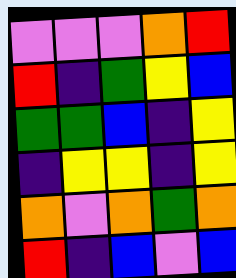[["violet", "violet", "violet", "orange", "red"], ["red", "indigo", "green", "yellow", "blue"], ["green", "green", "blue", "indigo", "yellow"], ["indigo", "yellow", "yellow", "indigo", "yellow"], ["orange", "violet", "orange", "green", "orange"], ["red", "indigo", "blue", "violet", "blue"]]